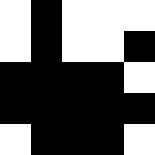[["white", "black", "white", "white", "white"], ["white", "black", "white", "white", "black"], ["black", "black", "black", "black", "white"], ["black", "black", "black", "black", "black"], ["white", "black", "black", "black", "white"]]